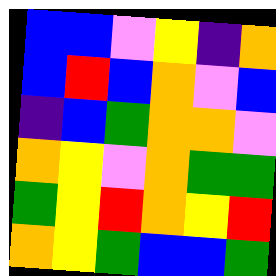[["blue", "blue", "violet", "yellow", "indigo", "orange"], ["blue", "red", "blue", "orange", "violet", "blue"], ["indigo", "blue", "green", "orange", "orange", "violet"], ["orange", "yellow", "violet", "orange", "green", "green"], ["green", "yellow", "red", "orange", "yellow", "red"], ["orange", "yellow", "green", "blue", "blue", "green"]]